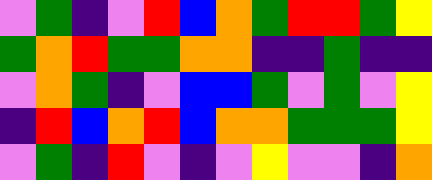[["violet", "green", "indigo", "violet", "red", "blue", "orange", "green", "red", "red", "green", "yellow"], ["green", "orange", "red", "green", "green", "orange", "orange", "indigo", "indigo", "green", "indigo", "indigo"], ["violet", "orange", "green", "indigo", "violet", "blue", "blue", "green", "violet", "green", "violet", "yellow"], ["indigo", "red", "blue", "orange", "red", "blue", "orange", "orange", "green", "green", "green", "yellow"], ["violet", "green", "indigo", "red", "violet", "indigo", "violet", "yellow", "violet", "violet", "indigo", "orange"]]